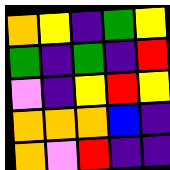[["orange", "yellow", "indigo", "green", "yellow"], ["green", "indigo", "green", "indigo", "red"], ["violet", "indigo", "yellow", "red", "yellow"], ["orange", "orange", "orange", "blue", "indigo"], ["orange", "violet", "red", "indigo", "indigo"]]